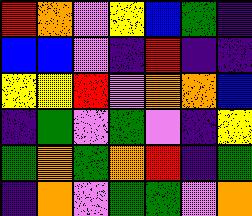[["red", "orange", "violet", "yellow", "blue", "green", "indigo"], ["blue", "blue", "violet", "indigo", "red", "indigo", "indigo"], ["yellow", "yellow", "red", "violet", "orange", "orange", "blue"], ["indigo", "green", "violet", "green", "violet", "indigo", "yellow"], ["green", "orange", "green", "orange", "red", "indigo", "green"], ["indigo", "orange", "violet", "green", "green", "violet", "orange"]]